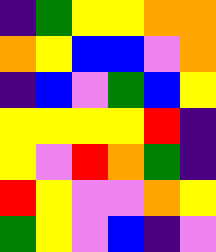[["indigo", "green", "yellow", "yellow", "orange", "orange"], ["orange", "yellow", "blue", "blue", "violet", "orange"], ["indigo", "blue", "violet", "green", "blue", "yellow"], ["yellow", "yellow", "yellow", "yellow", "red", "indigo"], ["yellow", "violet", "red", "orange", "green", "indigo"], ["red", "yellow", "violet", "violet", "orange", "yellow"], ["green", "yellow", "violet", "blue", "indigo", "violet"]]